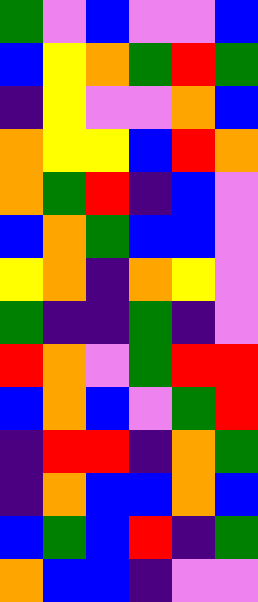[["green", "violet", "blue", "violet", "violet", "blue"], ["blue", "yellow", "orange", "green", "red", "green"], ["indigo", "yellow", "violet", "violet", "orange", "blue"], ["orange", "yellow", "yellow", "blue", "red", "orange"], ["orange", "green", "red", "indigo", "blue", "violet"], ["blue", "orange", "green", "blue", "blue", "violet"], ["yellow", "orange", "indigo", "orange", "yellow", "violet"], ["green", "indigo", "indigo", "green", "indigo", "violet"], ["red", "orange", "violet", "green", "red", "red"], ["blue", "orange", "blue", "violet", "green", "red"], ["indigo", "red", "red", "indigo", "orange", "green"], ["indigo", "orange", "blue", "blue", "orange", "blue"], ["blue", "green", "blue", "red", "indigo", "green"], ["orange", "blue", "blue", "indigo", "violet", "violet"]]